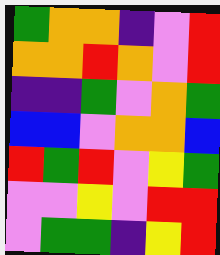[["green", "orange", "orange", "indigo", "violet", "red"], ["orange", "orange", "red", "orange", "violet", "red"], ["indigo", "indigo", "green", "violet", "orange", "green"], ["blue", "blue", "violet", "orange", "orange", "blue"], ["red", "green", "red", "violet", "yellow", "green"], ["violet", "violet", "yellow", "violet", "red", "red"], ["violet", "green", "green", "indigo", "yellow", "red"]]